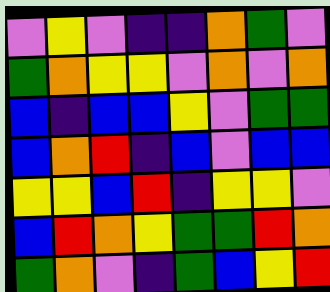[["violet", "yellow", "violet", "indigo", "indigo", "orange", "green", "violet"], ["green", "orange", "yellow", "yellow", "violet", "orange", "violet", "orange"], ["blue", "indigo", "blue", "blue", "yellow", "violet", "green", "green"], ["blue", "orange", "red", "indigo", "blue", "violet", "blue", "blue"], ["yellow", "yellow", "blue", "red", "indigo", "yellow", "yellow", "violet"], ["blue", "red", "orange", "yellow", "green", "green", "red", "orange"], ["green", "orange", "violet", "indigo", "green", "blue", "yellow", "red"]]